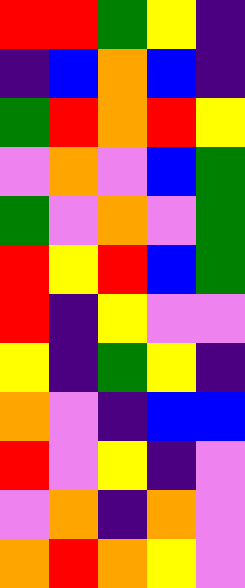[["red", "red", "green", "yellow", "indigo"], ["indigo", "blue", "orange", "blue", "indigo"], ["green", "red", "orange", "red", "yellow"], ["violet", "orange", "violet", "blue", "green"], ["green", "violet", "orange", "violet", "green"], ["red", "yellow", "red", "blue", "green"], ["red", "indigo", "yellow", "violet", "violet"], ["yellow", "indigo", "green", "yellow", "indigo"], ["orange", "violet", "indigo", "blue", "blue"], ["red", "violet", "yellow", "indigo", "violet"], ["violet", "orange", "indigo", "orange", "violet"], ["orange", "red", "orange", "yellow", "violet"]]